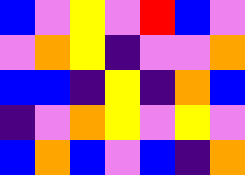[["blue", "violet", "yellow", "violet", "red", "blue", "violet"], ["violet", "orange", "yellow", "indigo", "violet", "violet", "orange"], ["blue", "blue", "indigo", "yellow", "indigo", "orange", "blue"], ["indigo", "violet", "orange", "yellow", "violet", "yellow", "violet"], ["blue", "orange", "blue", "violet", "blue", "indigo", "orange"]]